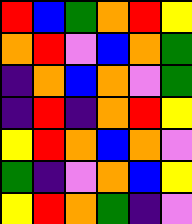[["red", "blue", "green", "orange", "red", "yellow"], ["orange", "red", "violet", "blue", "orange", "green"], ["indigo", "orange", "blue", "orange", "violet", "green"], ["indigo", "red", "indigo", "orange", "red", "yellow"], ["yellow", "red", "orange", "blue", "orange", "violet"], ["green", "indigo", "violet", "orange", "blue", "yellow"], ["yellow", "red", "orange", "green", "indigo", "violet"]]